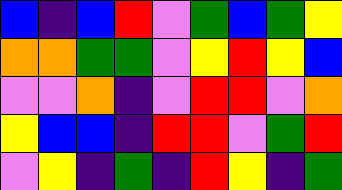[["blue", "indigo", "blue", "red", "violet", "green", "blue", "green", "yellow"], ["orange", "orange", "green", "green", "violet", "yellow", "red", "yellow", "blue"], ["violet", "violet", "orange", "indigo", "violet", "red", "red", "violet", "orange"], ["yellow", "blue", "blue", "indigo", "red", "red", "violet", "green", "red"], ["violet", "yellow", "indigo", "green", "indigo", "red", "yellow", "indigo", "green"]]